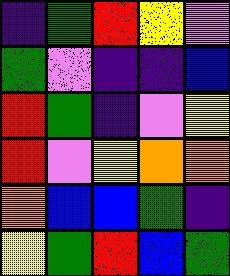[["indigo", "green", "red", "yellow", "violet"], ["green", "violet", "indigo", "indigo", "blue"], ["red", "green", "indigo", "violet", "yellow"], ["red", "violet", "yellow", "orange", "orange"], ["orange", "blue", "blue", "green", "indigo"], ["yellow", "green", "red", "blue", "green"]]